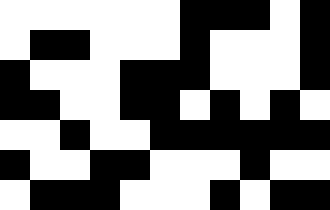[["white", "white", "white", "white", "white", "white", "black", "black", "black", "white", "black"], ["white", "black", "black", "white", "white", "white", "black", "white", "white", "white", "black"], ["black", "white", "white", "white", "black", "black", "black", "white", "white", "white", "black"], ["black", "black", "white", "white", "black", "black", "white", "black", "white", "black", "white"], ["white", "white", "black", "white", "white", "black", "black", "black", "black", "black", "black"], ["black", "white", "white", "black", "black", "white", "white", "white", "black", "white", "white"], ["white", "black", "black", "black", "white", "white", "white", "black", "white", "black", "black"]]